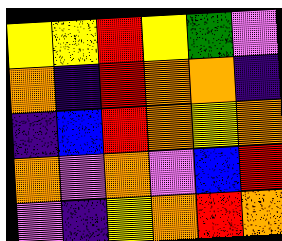[["yellow", "yellow", "red", "yellow", "green", "violet"], ["orange", "indigo", "red", "orange", "orange", "indigo"], ["indigo", "blue", "red", "orange", "yellow", "orange"], ["orange", "violet", "orange", "violet", "blue", "red"], ["violet", "indigo", "yellow", "orange", "red", "orange"]]